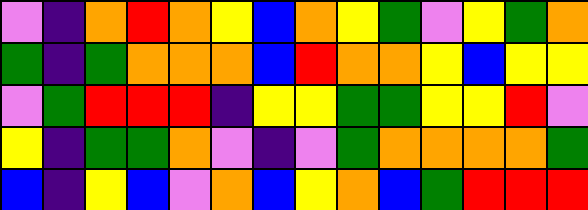[["violet", "indigo", "orange", "red", "orange", "yellow", "blue", "orange", "yellow", "green", "violet", "yellow", "green", "orange"], ["green", "indigo", "green", "orange", "orange", "orange", "blue", "red", "orange", "orange", "yellow", "blue", "yellow", "yellow"], ["violet", "green", "red", "red", "red", "indigo", "yellow", "yellow", "green", "green", "yellow", "yellow", "red", "violet"], ["yellow", "indigo", "green", "green", "orange", "violet", "indigo", "violet", "green", "orange", "orange", "orange", "orange", "green"], ["blue", "indigo", "yellow", "blue", "violet", "orange", "blue", "yellow", "orange", "blue", "green", "red", "red", "red"]]